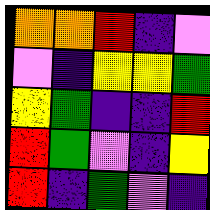[["orange", "orange", "red", "indigo", "violet"], ["violet", "indigo", "yellow", "yellow", "green"], ["yellow", "green", "indigo", "indigo", "red"], ["red", "green", "violet", "indigo", "yellow"], ["red", "indigo", "green", "violet", "indigo"]]